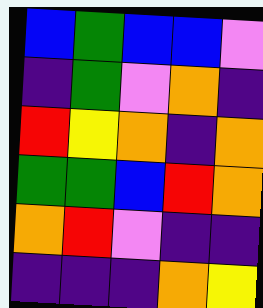[["blue", "green", "blue", "blue", "violet"], ["indigo", "green", "violet", "orange", "indigo"], ["red", "yellow", "orange", "indigo", "orange"], ["green", "green", "blue", "red", "orange"], ["orange", "red", "violet", "indigo", "indigo"], ["indigo", "indigo", "indigo", "orange", "yellow"]]